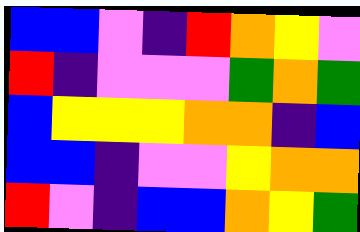[["blue", "blue", "violet", "indigo", "red", "orange", "yellow", "violet"], ["red", "indigo", "violet", "violet", "violet", "green", "orange", "green"], ["blue", "yellow", "yellow", "yellow", "orange", "orange", "indigo", "blue"], ["blue", "blue", "indigo", "violet", "violet", "yellow", "orange", "orange"], ["red", "violet", "indigo", "blue", "blue", "orange", "yellow", "green"]]